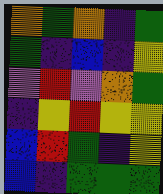[["orange", "green", "orange", "indigo", "green"], ["green", "indigo", "blue", "indigo", "yellow"], ["violet", "red", "violet", "orange", "green"], ["indigo", "yellow", "red", "yellow", "yellow"], ["blue", "red", "green", "indigo", "yellow"], ["blue", "indigo", "green", "green", "green"]]